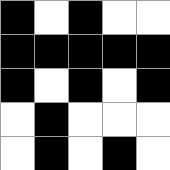[["black", "white", "black", "white", "white"], ["black", "black", "black", "black", "black"], ["black", "white", "black", "white", "black"], ["white", "black", "white", "white", "white"], ["white", "black", "white", "black", "white"]]